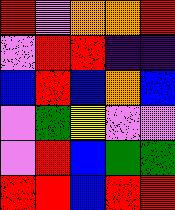[["red", "violet", "orange", "orange", "red"], ["violet", "red", "red", "indigo", "indigo"], ["blue", "red", "blue", "orange", "blue"], ["violet", "green", "yellow", "violet", "violet"], ["violet", "red", "blue", "green", "green"], ["red", "red", "blue", "red", "red"]]